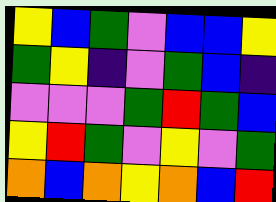[["yellow", "blue", "green", "violet", "blue", "blue", "yellow"], ["green", "yellow", "indigo", "violet", "green", "blue", "indigo"], ["violet", "violet", "violet", "green", "red", "green", "blue"], ["yellow", "red", "green", "violet", "yellow", "violet", "green"], ["orange", "blue", "orange", "yellow", "orange", "blue", "red"]]